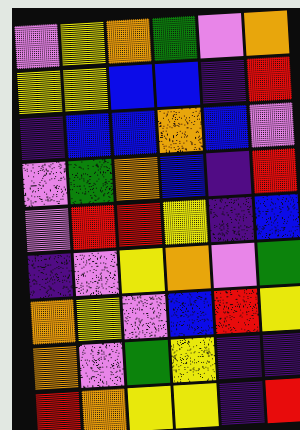[["violet", "yellow", "orange", "green", "violet", "orange"], ["yellow", "yellow", "blue", "blue", "indigo", "red"], ["indigo", "blue", "blue", "orange", "blue", "violet"], ["violet", "green", "orange", "blue", "indigo", "red"], ["violet", "red", "red", "yellow", "indigo", "blue"], ["indigo", "violet", "yellow", "orange", "violet", "green"], ["orange", "yellow", "violet", "blue", "red", "yellow"], ["orange", "violet", "green", "yellow", "indigo", "indigo"], ["red", "orange", "yellow", "yellow", "indigo", "red"]]